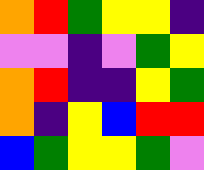[["orange", "red", "green", "yellow", "yellow", "indigo"], ["violet", "violet", "indigo", "violet", "green", "yellow"], ["orange", "red", "indigo", "indigo", "yellow", "green"], ["orange", "indigo", "yellow", "blue", "red", "red"], ["blue", "green", "yellow", "yellow", "green", "violet"]]